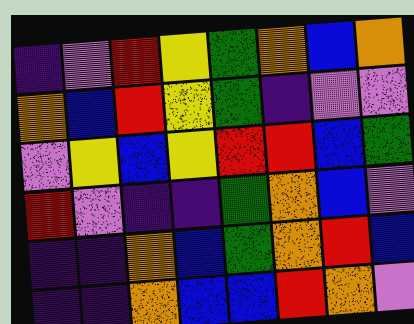[["indigo", "violet", "red", "yellow", "green", "orange", "blue", "orange"], ["orange", "blue", "red", "yellow", "green", "indigo", "violet", "violet"], ["violet", "yellow", "blue", "yellow", "red", "red", "blue", "green"], ["red", "violet", "indigo", "indigo", "green", "orange", "blue", "violet"], ["indigo", "indigo", "orange", "blue", "green", "orange", "red", "blue"], ["indigo", "indigo", "orange", "blue", "blue", "red", "orange", "violet"]]